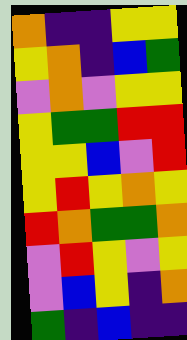[["orange", "indigo", "indigo", "yellow", "yellow"], ["yellow", "orange", "indigo", "blue", "green"], ["violet", "orange", "violet", "yellow", "yellow"], ["yellow", "green", "green", "red", "red"], ["yellow", "yellow", "blue", "violet", "red"], ["yellow", "red", "yellow", "orange", "yellow"], ["red", "orange", "green", "green", "orange"], ["violet", "red", "yellow", "violet", "yellow"], ["violet", "blue", "yellow", "indigo", "orange"], ["green", "indigo", "blue", "indigo", "indigo"]]